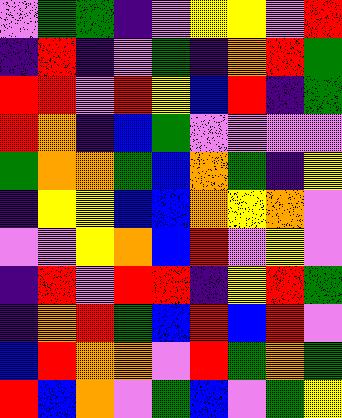[["violet", "green", "green", "indigo", "violet", "yellow", "yellow", "violet", "red"], ["indigo", "red", "indigo", "violet", "green", "indigo", "orange", "red", "green"], ["red", "red", "violet", "red", "yellow", "blue", "red", "indigo", "green"], ["red", "orange", "indigo", "blue", "green", "violet", "violet", "violet", "violet"], ["green", "orange", "orange", "green", "blue", "orange", "green", "indigo", "yellow"], ["indigo", "yellow", "yellow", "blue", "blue", "orange", "yellow", "orange", "violet"], ["violet", "violet", "yellow", "orange", "blue", "red", "violet", "yellow", "violet"], ["indigo", "red", "violet", "red", "red", "indigo", "yellow", "red", "green"], ["indigo", "orange", "red", "green", "blue", "red", "blue", "red", "violet"], ["blue", "red", "orange", "orange", "violet", "red", "green", "orange", "green"], ["red", "blue", "orange", "violet", "green", "blue", "violet", "green", "yellow"]]